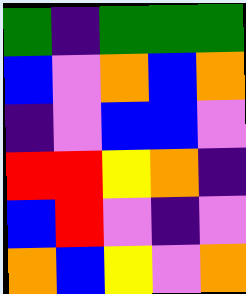[["green", "indigo", "green", "green", "green"], ["blue", "violet", "orange", "blue", "orange"], ["indigo", "violet", "blue", "blue", "violet"], ["red", "red", "yellow", "orange", "indigo"], ["blue", "red", "violet", "indigo", "violet"], ["orange", "blue", "yellow", "violet", "orange"]]